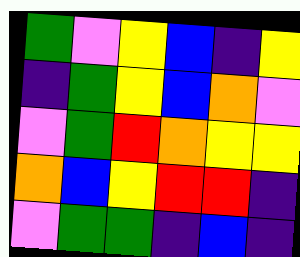[["green", "violet", "yellow", "blue", "indigo", "yellow"], ["indigo", "green", "yellow", "blue", "orange", "violet"], ["violet", "green", "red", "orange", "yellow", "yellow"], ["orange", "blue", "yellow", "red", "red", "indigo"], ["violet", "green", "green", "indigo", "blue", "indigo"]]